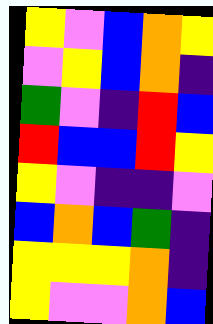[["yellow", "violet", "blue", "orange", "yellow"], ["violet", "yellow", "blue", "orange", "indigo"], ["green", "violet", "indigo", "red", "blue"], ["red", "blue", "blue", "red", "yellow"], ["yellow", "violet", "indigo", "indigo", "violet"], ["blue", "orange", "blue", "green", "indigo"], ["yellow", "yellow", "yellow", "orange", "indigo"], ["yellow", "violet", "violet", "orange", "blue"]]